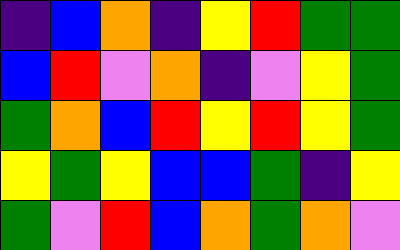[["indigo", "blue", "orange", "indigo", "yellow", "red", "green", "green"], ["blue", "red", "violet", "orange", "indigo", "violet", "yellow", "green"], ["green", "orange", "blue", "red", "yellow", "red", "yellow", "green"], ["yellow", "green", "yellow", "blue", "blue", "green", "indigo", "yellow"], ["green", "violet", "red", "blue", "orange", "green", "orange", "violet"]]